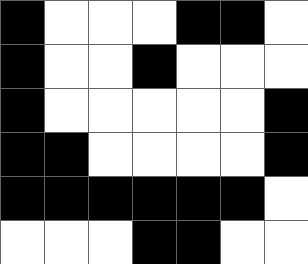[["black", "white", "white", "white", "black", "black", "white"], ["black", "white", "white", "black", "white", "white", "white"], ["black", "white", "white", "white", "white", "white", "black"], ["black", "black", "white", "white", "white", "white", "black"], ["black", "black", "black", "black", "black", "black", "white"], ["white", "white", "white", "black", "black", "white", "white"]]